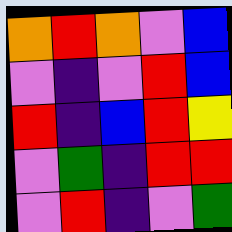[["orange", "red", "orange", "violet", "blue"], ["violet", "indigo", "violet", "red", "blue"], ["red", "indigo", "blue", "red", "yellow"], ["violet", "green", "indigo", "red", "red"], ["violet", "red", "indigo", "violet", "green"]]